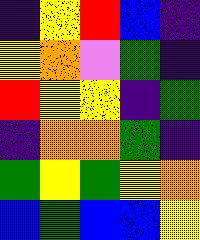[["indigo", "yellow", "red", "blue", "indigo"], ["yellow", "orange", "violet", "green", "indigo"], ["red", "yellow", "yellow", "indigo", "green"], ["indigo", "orange", "orange", "green", "indigo"], ["green", "yellow", "green", "yellow", "orange"], ["blue", "green", "blue", "blue", "yellow"]]